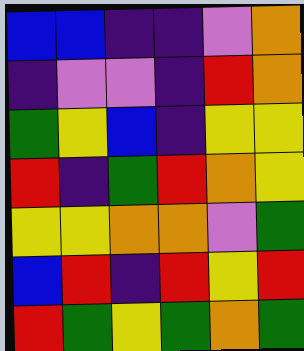[["blue", "blue", "indigo", "indigo", "violet", "orange"], ["indigo", "violet", "violet", "indigo", "red", "orange"], ["green", "yellow", "blue", "indigo", "yellow", "yellow"], ["red", "indigo", "green", "red", "orange", "yellow"], ["yellow", "yellow", "orange", "orange", "violet", "green"], ["blue", "red", "indigo", "red", "yellow", "red"], ["red", "green", "yellow", "green", "orange", "green"]]